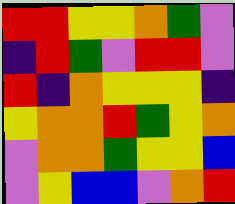[["red", "red", "yellow", "yellow", "orange", "green", "violet"], ["indigo", "red", "green", "violet", "red", "red", "violet"], ["red", "indigo", "orange", "yellow", "yellow", "yellow", "indigo"], ["yellow", "orange", "orange", "red", "green", "yellow", "orange"], ["violet", "orange", "orange", "green", "yellow", "yellow", "blue"], ["violet", "yellow", "blue", "blue", "violet", "orange", "red"]]